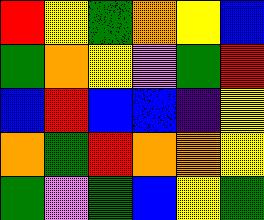[["red", "yellow", "green", "orange", "yellow", "blue"], ["green", "orange", "yellow", "violet", "green", "red"], ["blue", "red", "blue", "blue", "indigo", "yellow"], ["orange", "green", "red", "orange", "orange", "yellow"], ["green", "violet", "green", "blue", "yellow", "green"]]